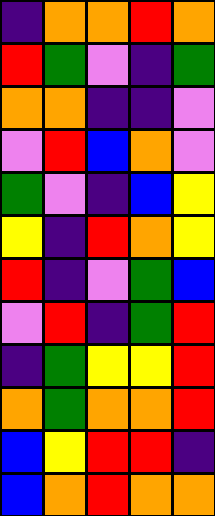[["indigo", "orange", "orange", "red", "orange"], ["red", "green", "violet", "indigo", "green"], ["orange", "orange", "indigo", "indigo", "violet"], ["violet", "red", "blue", "orange", "violet"], ["green", "violet", "indigo", "blue", "yellow"], ["yellow", "indigo", "red", "orange", "yellow"], ["red", "indigo", "violet", "green", "blue"], ["violet", "red", "indigo", "green", "red"], ["indigo", "green", "yellow", "yellow", "red"], ["orange", "green", "orange", "orange", "red"], ["blue", "yellow", "red", "red", "indigo"], ["blue", "orange", "red", "orange", "orange"]]